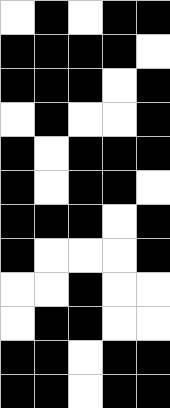[["white", "black", "white", "black", "black"], ["black", "black", "black", "black", "white"], ["black", "black", "black", "white", "black"], ["white", "black", "white", "white", "black"], ["black", "white", "black", "black", "black"], ["black", "white", "black", "black", "white"], ["black", "black", "black", "white", "black"], ["black", "white", "white", "white", "black"], ["white", "white", "black", "white", "white"], ["white", "black", "black", "white", "white"], ["black", "black", "white", "black", "black"], ["black", "black", "white", "black", "black"]]